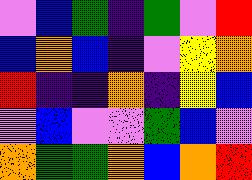[["violet", "blue", "green", "indigo", "green", "violet", "red"], ["blue", "orange", "blue", "indigo", "violet", "yellow", "orange"], ["red", "indigo", "indigo", "orange", "indigo", "yellow", "blue"], ["violet", "blue", "violet", "violet", "green", "blue", "violet"], ["orange", "green", "green", "orange", "blue", "orange", "red"]]